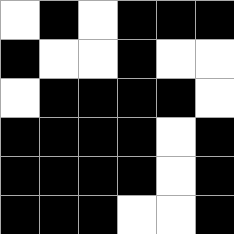[["white", "black", "white", "black", "black", "black"], ["black", "white", "white", "black", "white", "white"], ["white", "black", "black", "black", "black", "white"], ["black", "black", "black", "black", "white", "black"], ["black", "black", "black", "black", "white", "black"], ["black", "black", "black", "white", "white", "black"]]